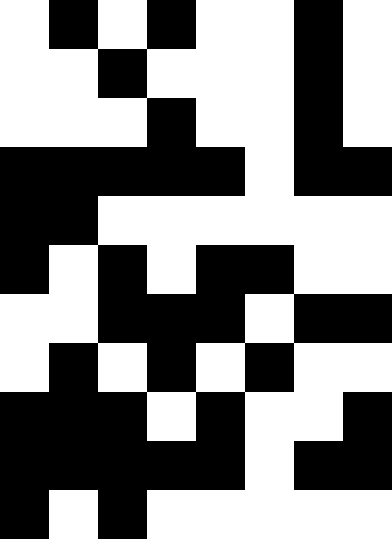[["white", "black", "white", "black", "white", "white", "black", "white"], ["white", "white", "black", "white", "white", "white", "black", "white"], ["white", "white", "white", "black", "white", "white", "black", "white"], ["black", "black", "black", "black", "black", "white", "black", "black"], ["black", "black", "white", "white", "white", "white", "white", "white"], ["black", "white", "black", "white", "black", "black", "white", "white"], ["white", "white", "black", "black", "black", "white", "black", "black"], ["white", "black", "white", "black", "white", "black", "white", "white"], ["black", "black", "black", "white", "black", "white", "white", "black"], ["black", "black", "black", "black", "black", "white", "black", "black"], ["black", "white", "black", "white", "white", "white", "white", "white"]]